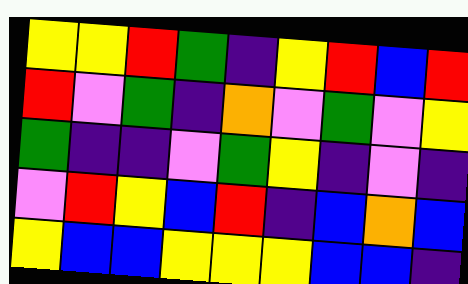[["yellow", "yellow", "red", "green", "indigo", "yellow", "red", "blue", "red"], ["red", "violet", "green", "indigo", "orange", "violet", "green", "violet", "yellow"], ["green", "indigo", "indigo", "violet", "green", "yellow", "indigo", "violet", "indigo"], ["violet", "red", "yellow", "blue", "red", "indigo", "blue", "orange", "blue"], ["yellow", "blue", "blue", "yellow", "yellow", "yellow", "blue", "blue", "indigo"]]